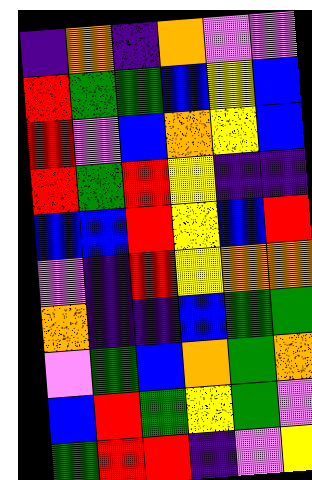[["indigo", "orange", "indigo", "orange", "violet", "violet"], ["red", "green", "green", "blue", "yellow", "blue"], ["red", "violet", "blue", "orange", "yellow", "blue"], ["red", "green", "red", "yellow", "indigo", "indigo"], ["blue", "blue", "red", "yellow", "blue", "red"], ["violet", "indigo", "red", "yellow", "orange", "orange"], ["orange", "indigo", "indigo", "blue", "green", "green"], ["violet", "green", "blue", "orange", "green", "orange"], ["blue", "red", "green", "yellow", "green", "violet"], ["green", "red", "red", "indigo", "violet", "yellow"]]